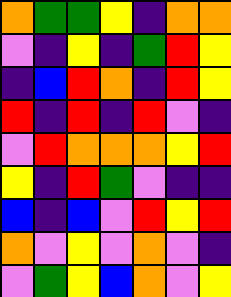[["orange", "green", "green", "yellow", "indigo", "orange", "orange"], ["violet", "indigo", "yellow", "indigo", "green", "red", "yellow"], ["indigo", "blue", "red", "orange", "indigo", "red", "yellow"], ["red", "indigo", "red", "indigo", "red", "violet", "indigo"], ["violet", "red", "orange", "orange", "orange", "yellow", "red"], ["yellow", "indigo", "red", "green", "violet", "indigo", "indigo"], ["blue", "indigo", "blue", "violet", "red", "yellow", "red"], ["orange", "violet", "yellow", "violet", "orange", "violet", "indigo"], ["violet", "green", "yellow", "blue", "orange", "violet", "yellow"]]